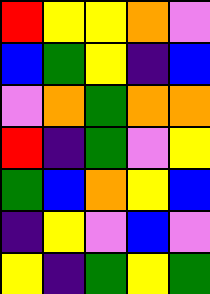[["red", "yellow", "yellow", "orange", "violet"], ["blue", "green", "yellow", "indigo", "blue"], ["violet", "orange", "green", "orange", "orange"], ["red", "indigo", "green", "violet", "yellow"], ["green", "blue", "orange", "yellow", "blue"], ["indigo", "yellow", "violet", "blue", "violet"], ["yellow", "indigo", "green", "yellow", "green"]]